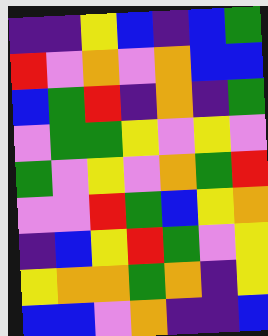[["indigo", "indigo", "yellow", "blue", "indigo", "blue", "green"], ["red", "violet", "orange", "violet", "orange", "blue", "blue"], ["blue", "green", "red", "indigo", "orange", "indigo", "green"], ["violet", "green", "green", "yellow", "violet", "yellow", "violet"], ["green", "violet", "yellow", "violet", "orange", "green", "red"], ["violet", "violet", "red", "green", "blue", "yellow", "orange"], ["indigo", "blue", "yellow", "red", "green", "violet", "yellow"], ["yellow", "orange", "orange", "green", "orange", "indigo", "yellow"], ["blue", "blue", "violet", "orange", "indigo", "indigo", "blue"]]